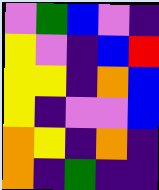[["violet", "green", "blue", "violet", "indigo"], ["yellow", "violet", "indigo", "blue", "red"], ["yellow", "yellow", "indigo", "orange", "blue"], ["yellow", "indigo", "violet", "violet", "blue"], ["orange", "yellow", "indigo", "orange", "indigo"], ["orange", "indigo", "green", "indigo", "indigo"]]